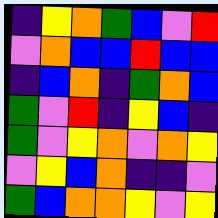[["indigo", "yellow", "orange", "green", "blue", "violet", "red"], ["violet", "orange", "blue", "blue", "red", "blue", "blue"], ["indigo", "blue", "orange", "indigo", "green", "orange", "blue"], ["green", "violet", "red", "indigo", "yellow", "blue", "indigo"], ["green", "violet", "yellow", "orange", "violet", "orange", "yellow"], ["violet", "yellow", "blue", "orange", "indigo", "indigo", "violet"], ["green", "blue", "orange", "orange", "yellow", "violet", "yellow"]]